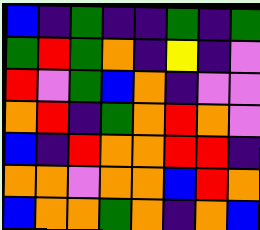[["blue", "indigo", "green", "indigo", "indigo", "green", "indigo", "green"], ["green", "red", "green", "orange", "indigo", "yellow", "indigo", "violet"], ["red", "violet", "green", "blue", "orange", "indigo", "violet", "violet"], ["orange", "red", "indigo", "green", "orange", "red", "orange", "violet"], ["blue", "indigo", "red", "orange", "orange", "red", "red", "indigo"], ["orange", "orange", "violet", "orange", "orange", "blue", "red", "orange"], ["blue", "orange", "orange", "green", "orange", "indigo", "orange", "blue"]]